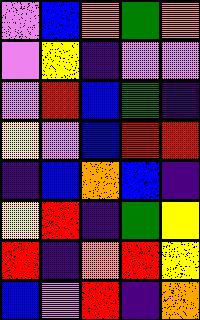[["violet", "blue", "orange", "green", "orange"], ["violet", "yellow", "indigo", "violet", "violet"], ["violet", "red", "blue", "green", "indigo"], ["yellow", "violet", "blue", "red", "red"], ["indigo", "blue", "orange", "blue", "indigo"], ["yellow", "red", "indigo", "green", "yellow"], ["red", "indigo", "orange", "red", "yellow"], ["blue", "violet", "red", "indigo", "orange"]]